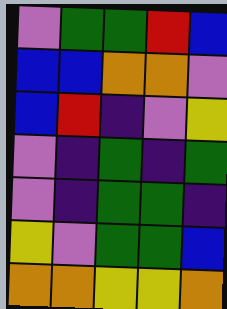[["violet", "green", "green", "red", "blue"], ["blue", "blue", "orange", "orange", "violet"], ["blue", "red", "indigo", "violet", "yellow"], ["violet", "indigo", "green", "indigo", "green"], ["violet", "indigo", "green", "green", "indigo"], ["yellow", "violet", "green", "green", "blue"], ["orange", "orange", "yellow", "yellow", "orange"]]